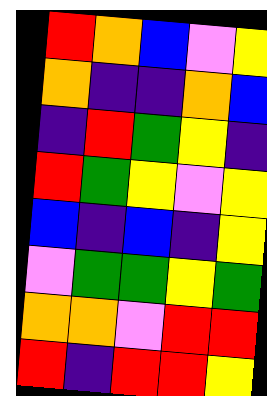[["red", "orange", "blue", "violet", "yellow"], ["orange", "indigo", "indigo", "orange", "blue"], ["indigo", "red", "green", "yellow", "indigo"], ["red", "green", "yellow", "violet", "yellow"], ["blue", "indigo", "blue", "indigo", "yellow"], ["violet", "green", "green", "yellow", "green"], ["orange", "orange", "violet", "red", "red"], ["red", "indigo", "red", "red", "yellow"]]